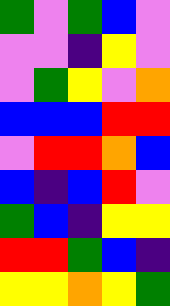[["green", "violet", "green", "blue", "violet"], ["violet", "violet", "indigo", "yellow", "violet"], ["violet", "green", "yellow", "violet", "orange"], ["blue", "blue", "blue", "red", "red"], ["violet", "red", "red", "orange", "blue"], ["blue", "indigo", "blue", "red", "violet"], ["green", "blue", "indigo", "yellow", "yellow"], ["red", "red", "green", "blue", "indigo"], ["yellow", "yellow", "orange", "yellow", "green"]]